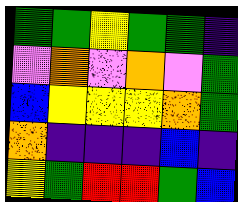[["green", "green", "yellow", "green", "green", "indigo"], ["violet", "orange", "violet", "orange", "violet", "green"], ["blue", "yellow", "yellow", "yellow", "orange", "green"], ["orange", "indigo", "indigo", "indigo", "blue", "indigo"], ["yellow", "green", "red", "red", "green", "blue"]]